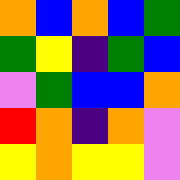[["orange", "blue", "orange", "blue", "green"], ["green", "yellow", "indigo", "green", "blue"], ["violet", "green", "blue", "blue", "orange"], ["red", "orange", "indigo", "orange", "violet"], ["yellow", "orange", "yellow", "yellow", "violet"]]